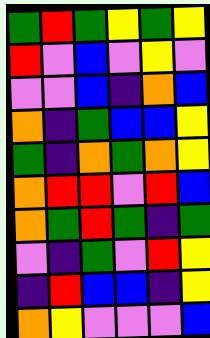[["green", "red", "green", "yellow", "green", "yellow"], ["red", "violet", "blue", "violet", "yellow", "violet"], ["violet", "violet", "blue", "indigo", "orange", "blue"], ["orange", "indigo", "green", "blue", "blue", "yellow"], ["green", "indigo", "orange", "green", "orange", "yellow"], ["orange", "red", "red", "violet", "red", "blue"], ["orange", "green", "red", "green", "indigo", "green"], ["violet", "indigo", "green", "violet", "red", "yellow"], ["indigo", "red", "blue", "blue", "indigo", "yellow"], ["orange", "yellow", "violet", "violet", "violet", "blue"]]